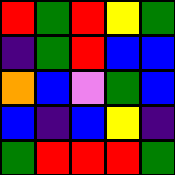[["red", "green", "red", "yellow", "green"], ["indigo", "green", "red", "blue", "blue"], ["orange", "blue", "violet", "green", "blue"], ["blue", "indigo", "blue", "yellow", "indigo"], ["green", "red", "red", "red", "green"]]